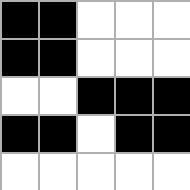[["black", "black", "white", "white", "white"], ["black", "black", "white", "white", "white"], ["white", "white", "black", "black", "black"], ["black", "black", "white", "black", "black"], ["white", "white", "white", "white", "white"]]